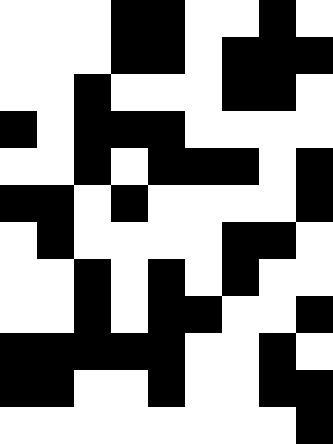[["white", "white", "white", "black", "black", "white", "white", "black", "white"], ["white", "white", "white", "black", "black", "white", "black", "black", "black"], ["white", "white", "black", "white", "white", "white", "black", "black", "white"], ["black", "white", "black", "black", "black", "white", "white", "white", "white"], ["white", "white", "black", "white", "black", "black", "black", "white", "black"], ["black", "black", "white", "black", "white", "white", "white", "white", "black"], ["white", "black", "white", "white", "white", "white", "black", "black", "white"], ["white", "white", "black", "white", "black", "white", "black", "white", "white"], ["white", "white", "black", "white", "black", "black", "white", "white", "black"], ["black", "black", "black", "black", "black", "white", "white", "black", "white"], ["black", "black", "white", "white", "black", "white", "white", "black", "black"], ["white", "white", "white", "white", "white", "white", "white", "white", "black"]]